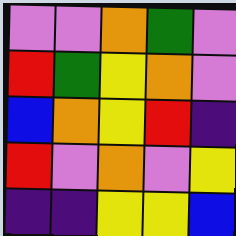[["violet", "violet", "orange", "green", "violet"], ["red", "green", "yellow", "orange", "violet"], ["blue", "orange", "yellow", "red", "indigo"], ["red", "violet", "orange", "violet", "yellow"], ["indigo", "indigo", "yellow", "yellow", "blue"]]